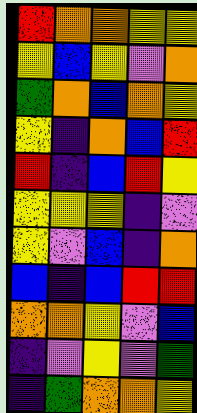[["red", "orange", "orange", "yellow", "yellow"], ["yellow", "blue", "yellow", "violet", "orange"], ["green", "orange", "blue", "orange", "yellow"], ["yellow", "indigo", "orange", "blue", "red"], ["red", "indigo", "blue", "red", "yellow"], ["yellow", "yellow", "yellow", "indigo", "violet"], ["yellow", "violet", "blue", "indigo", "orange"], ["blue", "indigo", "blue", "red", "red"], ["orange", "orange", "yellow", "violet", "blue"], ["indigo", "violet", "yellow", "violet", "green"], ["indigo", "green", "orange", "orange", "yellow"]]